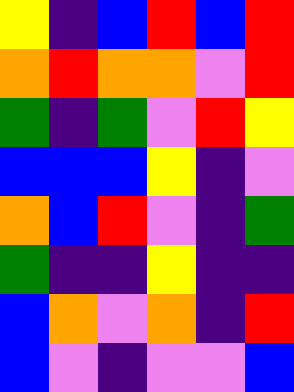[["yellow", "indigo", "blue", "red", "blue", "red"], ["orange", "red", "orange", "orange", "violet", "red"], ["green", "indigo", "green", "violet", "red", "yellow"], ["blue", "blue", "blue", "yellow", "indigo", "violet"], ["orange", "blue", "red", "violet", "indigo", "green"], ["green", "indigo", "indigo", "yellow", "indigo", "indigo"], ["blue", "orange", "violet", "orange", "indigo", "red"], ["blue", "violet", "indigo", "violet", "violet", "blue"]]